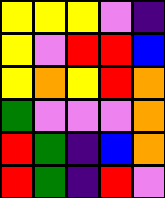[["yellow", "yellow", "yellow", "violet", "indigo"], ["yellow", "violet", "red", "red", "blue"], ["yellow", "orange", "yellow", "red", "orange"], ["green", "violet", "violet", "violet", "orange"], ["red", "green", "indigo", "blue", "orange"], ["red", "green", "indigo", "red", "violet"]]